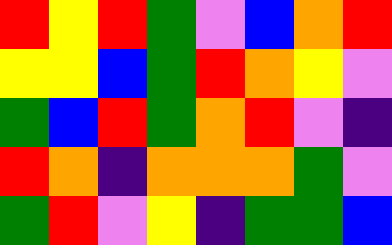[["red", "yellow", "red", "green", "violet", "blue", "orange", "red"], ["yellow", "yellow", "blue", "green", "red", "orange", "yellow", "violet"], ["green", "blue", "red", "green", "orange", "red", "violet", "indigo"], ["red", "orange", "indigo", "orange", "orange", "orange", "green", "violet"], ["green", "red", "violet", "yellow", "indigo", "green", "green", "blue"]]